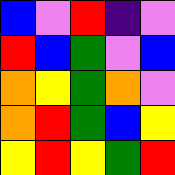[["blue", "violet", "red", "indigo", "violet"], ["red", "blue", "green", "violet", "blue"], ["orange", "yellow", "green", "orange", "violet"], ["orange", "red", "green", "blue", "yellow"], ["yellow", "red", "yellow", "green", "red"]]